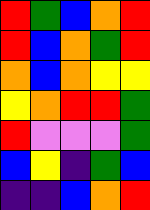[["red", "green", "blue", "orange", "red"], ["red", "blue", "orange", "green", "red"], ["orange", "blue", "orange", "yellow", "yellow"], ["yellow", "orange", "red", "red", "green"], ["red", "violet", "violet", "violet", "green"], ["blue", "yellow", "indigo", "green", "blue"], ["indigo", "indigo", "blue", "orange", "red"]]